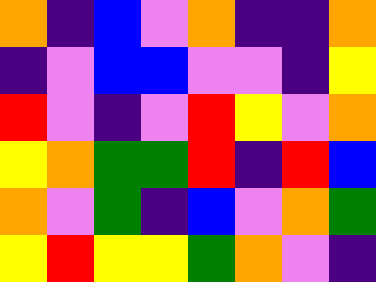[["orange", "indigo", "blue", "violet", "orange", "indigo", "indigo", "orange"], ["indigo", "violet", "blue", "blue", "violet", "violet", "indigo", "yellow"], ["red", "violet", "indigo", "violet", "red", "yellow", "violet", "orange"], ["yellow", "orange", "green", "green", "red", "indigo", "red", "blue"], ["orange", "violet", "green", "indigo", "blue", "violet", "orange", "green"], ["yellow", "red", "yellow", "yellow", "green", "orange", "violet", "indigo"]]